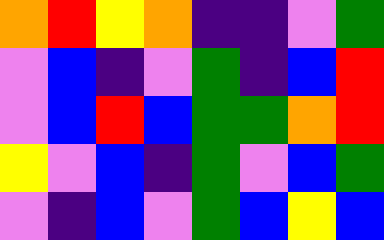[["orange", "red", "yellow", "orange", "indigo", "indigo", "violet", "green"], ["violet", "blue", "indigo", "violet", "green", "indigo", "blue", "red"], ["violet", "blue", "red", "blue", "green", "green", "orange", "red"], ["yellow", "violet", "blue", "indigo", "green", "violet", "blue", "green"], ["violet", "indigo", "blue", "violet", "green", "blue", "yellow", "blue"]]